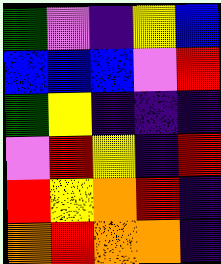[["green", "violet", "indigo", "yellow", "blue"], ["blue", "blue", "blue", "violet", "red"], ["green", "yellow", "indigo", "indigo", "indigo"], ["violet", "red", "yellow", "indigo", "red"], ["red", "yellow", "orange", "red", "indigo"], ["orange", "red", "orange", "orange", "indigo"]]